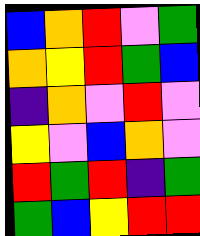[["blue", "orange", "red", "violet", "green"], ["orange", "yellow", "red", "green", "blue"], ["indigo", "orange", "violet", "red", "violet"], ["yellow", "violet", "blue", "orange", "violet"], ["red", "green", "red", "indigo", "green"], ["green", "blue", "yellow", "red", "red"]]